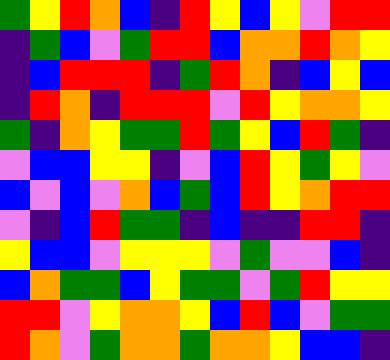[["green", "yellow", "red", "orange", "blue", "indigo", "red", "yellow", "blue", "yellow", "violet", "red", "red"], ["indigo", "green", "blue", "violet", "green", "red", "red", "blue", "orange", "orange", "red", "orange", "yellow"], ["indigo", "blue", "red", "red", "red", "indigo", "green", "red", "orange", "indigo", "blue", "yellow", "blue"], ["indigo", "red", "orange", "indigo", "red", "red", "red", "violet", "red", "yellow", "orange", "orange", "yellow"], ["green", "indigo", "orange", "yellow", "green", "green", "red", "green", "yellow", "blue", "red", "green", "indigo"], ["violet", "blue", "blue", "yellow", "yellow", "indigo", "violet", "blue", "red", "yellow", "green", "yellow", "violet"], ["blue", "violet", "blue", "violet", "orange", "blue", "green", "blue", "red", "yellow", "orange", "red", "red"], ["violet", "indigo", "blue", "red", "green", "green", "indigo", "blue", "indigo", "indigo", "red", "red", "indigo"], ["yellow", "blue", "blue", "violet", "yellow", "yellow", "yellow", "violet", "green", "violet", "violet", "blue", "indigo"], ["blue", "orange", "green", "green", "blue", "yellow", "green", "green", "violet", "green", "red", "yellow", "yellow"], ["red", "red", "violet", "yellow", "orange", "orange", "yellow", "blue", "red", "blue", "violet", "green", "green"], ["red", "orange", "violet", "green", "orange", "orange", "green", "orange", "orange", "yellow", "blue", "blue", "indigo"]]